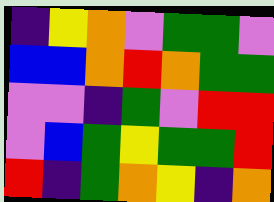[["indigo", "yellow", "orange", "violet", "green", "green", "violet"], ["blue", "blue", "orange", "red", "orange", "green", "green"], ["violet", "violet", "indigo", "green", "violet", "red", "red"], ["violet", "blue", "green", "yellow", "green", "green", "red"], ["red", "indigo", "green", "orange", "yellow", "indigo", "orange"]]